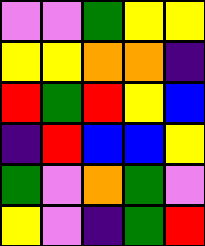[["violet", "violet", "green", "yellow", "yellow"], ["yellow", "yellow", "orange", "orange", "indigo"], ["red", "green", "red", "yellow", "blue"], ["indigo", "red", "blue", "blue", "yellow"], ["green", "violet", "orange", "green", "violet"], ["yellow", "violet", "indigo", "green", "red"]]